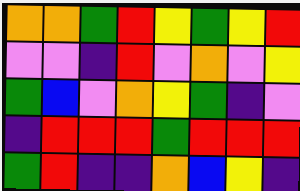[["orange", "orange", "green", "red", "yellow", "green", "yellow", "red"], ["violet", "violet", "indigo", "red", "violet", "orange", "violet", "yellow"], ["green", "blue", "violet", "orange", "yellow", "green", "indigo", "violet"], ["indigo", "red", "red", "red", "green", "red", "red", "red"], ["green", "red", "indigo", "indigo", "orange", "blue", "yellow", "indigo"]]